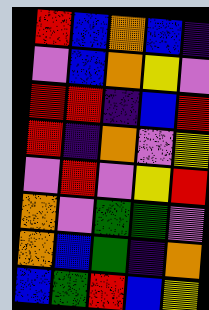[["red", "blue", "orange", "blue", "indigo"], ["violet", "blue", "orange", "yellow", "violet"], ["red", "red", "indigo", "blue", "red"], ["red", "indigo", "orange", "violet", "yellow"], ["violet", "red", "violet", "yellow", "red"], ["orange", "violet", "green", "green", "violet"], ["orange", "blue", "green", "indigo", "orange"], ["blue", "green", "red", "blue", "yellow"]]